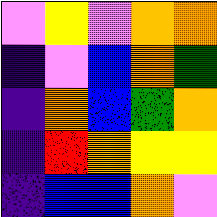[["violet", "yellow", "violet", "orange", "orange"], ["indigo", "violet", "blue", "orange", "green"], ["indigo", "orange", "blue", "green", "orange"], ["indigo", "red", "orange", "yellow", "yellow"], ["indigo", "blue", "blue", "orange", "violet"]]